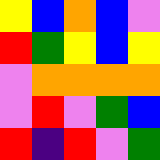[["yellow", "blue", "orange", "blue", "violet"], ["red", "green", "yellow", "blue", "yellow"], ["violet", "orange", "orange", "orange", "orange"], ["violet", "red", "violet", "green", "blue"], ["red", "indigo", "red", "violet", "green"]]